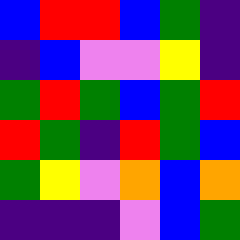[["blue", "red", "red", "blue", "green", "indigo"], ["indigo", "blue", "violet", "violet", "yellow", "indigo"], ["green", "red", "green", "blue", "green", "red"], ["red", "green", "indigo", "red", "green", "blue"], ["green", "yellow", "violet", "orange", "blue", "orange"], ["indigo", "indigo", "indigo", "violet", "blue", "green"]]